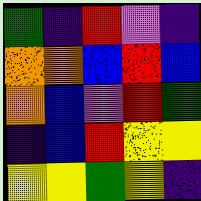[["green", "indigo", "red", "violet", "indigo"], ["orange", "orange", "blue", "red", "blue"], ["orange", "blue", "violet", "red", "green"], ["indigo", "blue", "red", "yellow", "yellow"], ["yellow", "yellow", "green", "yellow", "indigo"]]